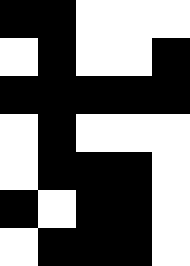[["black", "black", "white", "white", "white"], ["white", "black", "white", "white", "black"], ["black", "black", "black", "black", "black"], ["white", "black", "white", "white", "white"], ["white", "black", "black", "black", "white"], ["black", "white", "black", "black", "white"], ["white", "black", "black", "black", "white"]]